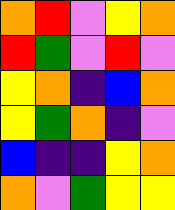[["orange", "red", "violet", "yellow", "orange"], ["red", "green", "violet", "red", "violet"], ["yellow", "orange", "indigo", "blue", "orange"], ["yellow", "green", "orange", "indigo", "violet"], ["blue", "indigo", "indigo", "yellow", "orange"], ["orange", "violet", "green", "yellow", "yellow"]]